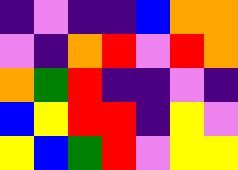[["indigo", "violet", "indigo", "indigo", "blue", "orange", "orange"], ["violet", "indigo", "orange", "red", "violet", "red", "orange"], ["orange", "green", "red", "indigo", "indigo", "violet", "indigo"], ["blue", "yellow", "red", "red", "indigo", "yellow", "violet"], ["yellow", "blue", "green", "red", "violet", "yellow", "yellow"]]